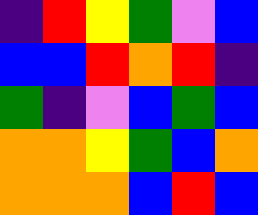[["indigo", "red", "yellow", "green", "violet", "blue"], ["blue", "blue", "red", "orange", "red", "indigo"], ["green", "indigo", "violet", "blue", "green", "blue"], ["orange", "orange", "yellow", "green", "blue", "orange"], ["orange", "orange", "orange", "blue", "red", "blue"]]